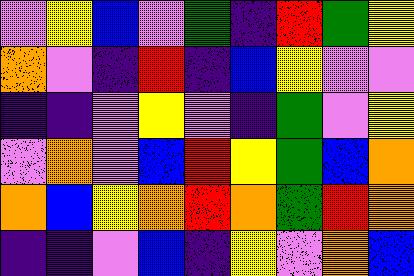[["violet", "yellow", "blue", "violet", "green", "indigo", "red", "green", "yellow"], ["orange", "violet", "indigo", "red", "indigo", "blue", "yellow", "violet", "violet"], ["indigo", "indigo", "violet", "yellow", "violet", "indigo", "green", "violet", "yellow"], ["violet", "orange", "violet", "blue", "red", "yellow", "green", "blue", "orange"], ["orange", "blue", "yellow", "orange", "red", "orange", "green", "red", "orange"], ["indigo", "indigo", "violet", "blue", "indigo", "yellow", "violet", "orange", "blue"]]